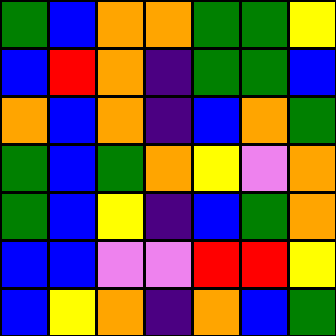[["green", "blue", "orange", "orange", "green", "green", "yellow"], ["blue", "red", "orange", "indigo", "green", "green", "blue"], ["orange", "blue", "orange", "indigo", "blue", "orange", "green"], ["green", "blue", "green", "orange", "yellow", "violet", "orange"], ["green", "blue", "yellow", "indigo", "blue", "green", "orange"], ["blue", "blue", "violet", "violet", "red", "red", "yellow"], ["blue", "yellow", "orange", "indigo", "orange", "blue", "green"]]